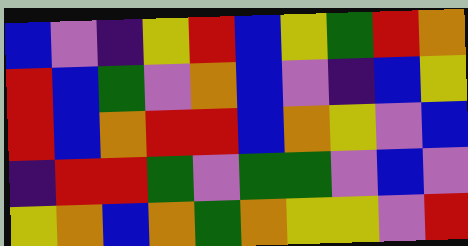[["blue", "violet", "indigo", "yellow", "red", "blue", "yellow", "green", "red", "orange"], ["red", "blue", "green", "violet", "orange", "blue", "violet", "indigo", "blue", "yellow"], ["red", "blue", "orange", "red", "red", "blue", "orange", "yellow", "violet", "blue"], ["indigo", "red", "red", "green", "violet", "green", "green", "violet", "blue", "violet"], ["yellow", "orange", "blue", "orange", "green", "orange", "yellow", "yellow", "violet", "red"]]